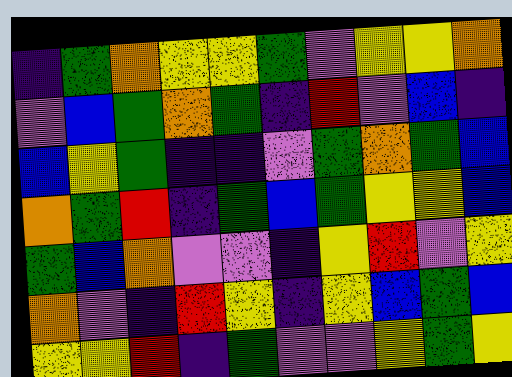[["indigo", "green", "orange", "yellow", "yellow", "green", "violet", "yellow", "yellow", "orange"], ["violet", "blue", "green", "orange", "green", "indigo", "red", "violet", "blue", "indigo"], ["blue", "yellow", "green", "indigo", "indigo", "violet", "green", "orange", "green", "blue"], ["orange", "green", "red", "indigo", "green", "blue", "green", "yellow", "yellow", "blue"], ["green", "blue", "orange", "violet", "violet", "indigo", "yellow", "red", "violet", "yellow"], ["orange", "violet", "indigo", "red", "yellow", "indigo", "yellow", "blue", "green", "blue"], ["yellow", "yellow", "red", "indigo", "green", "violet", "violet", "yellow", "green", "yellow"]]